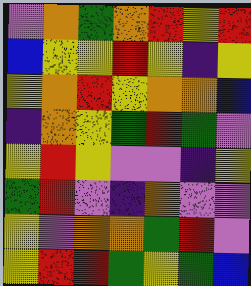[["violet", "orange", "green", "orange", "red", "yellow", "red"], ["blue", "yellow", "yellow", "red", "yellow", "indigo", "yellow"], ["yellow", "orange", "red", "yellow", "orange", "orange", "blue"], ["indigo", "orange", "yellow", "green", "red", "green", "violet"], ["yellow", "red", "yellow", "violet", "violet", "indigo", "yellow"], ["green", "red", "violet", "indigo", "orange", "violet", "violet"], ["yellow", "violet", "orange", "orange", "green", "red", "violet"], ["yellow", "red", "red", "green", "yellow", "green", "blue"]]